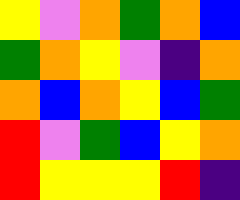[["yellow", "violet", "orange", "green", "orange", "blue"], ["green", "orange", "yellow", "violet", "indigo", "orange"], ["orange", "blue", "orange", "yellow", "blue", "green"], ["red", "violet", "green", "blue", "yellow", "orange"], ["red", "yellow", "yellow", "yellow", "red", "indigo"]]